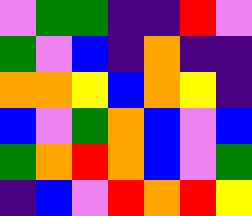[["violet", "green", "green", "indigo", "indigo", "red", "violet"], ["green", "violet", "blue", "indigo", "orange", "indigo", "indigo"], ["orange", "orange", "yellow", "blue", "orange", "yellow", "indigo"], ["blue", "violet", "green", "orange", "blue", "violet", "blue"], ["green", "orange", "red", "orange", "blue", "violet", "green"], ["indigo", "blue", "violet", "red", "orange", "red", "yellow"]]